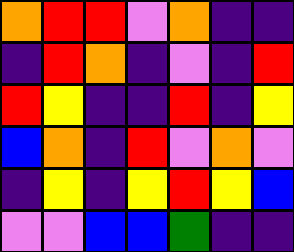[["orange", "red", "red", "violet", "orange", "indigo", "indigo"], ["indigo", "red", "orange", "indigo", "violet", "indigo", "red"], ["red", "yellow", "indigo", "indigo", "red", "indigo", "yellow"], ["blue", "orange", "indigo", "red", "violet", "orange", "violet"], ["indigo", "yellow", "indigo", "yellow", "red", "yellow", "blue"], ["violet", "violet", "blue", "blue", "green", "indigo", "indigo"]]